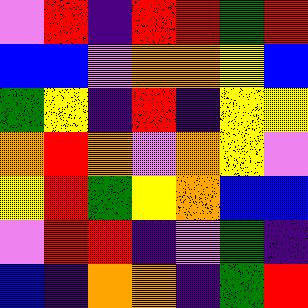[["violet", "red", "indigo", "red", "red", "green", "red"], ["blue", "blue", "violet", "orange", "orange", "yellow", "blue"], ["green", "yellow", "indigo", "red", "indigo", "yellow", "yellow"], ["orange", "red", "orange", "violet", "orange", "yellow", "violet"], ["yellow", "red", "green", "yellow", "orange", "blue", "blue"], ["violet", "red", "red", "indigo", "violet", "green", "indigo"], ["blue", "indigo", "orange", "orange", "indigo", "green", "red"]]